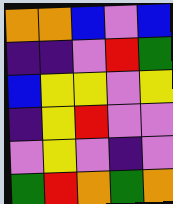[["orange", "orange", "blue", "violet", "blue"], ["indigo", "indigo", "violet", "red", "green"], ["blue", "yellow", "yellow", "violet", "yellow"], ["indigo", "yellow", "red", "violet", "violet"], ["violet", "yellow", "violet", "indigo", "violet"], ["green", "red", "orange", "green", "orange"]]